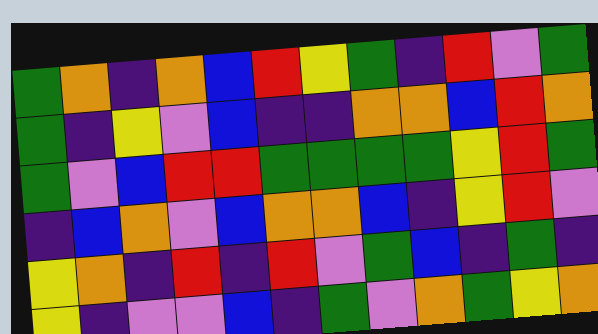[["green", "orange", "indigo", "orange", "blue", "red", "yellow", "green", "indigo", "red", "violet", "green"], ["green", "indigo", "yellow", "violet", "blue", "indigo", "indigo", "orange", "orange", "blue", "red", "orange"], ["green", "violet", "blue", "red", "red", "green", "green", "green", "green", "yellow", "red", "green"], ["indigo", "blue", "orange", "violet", "blue", "orange", "orange", "blue", "indigo", "yellow", "red", "violet"], ["yellow", "orange", "indigo", "red", "indigo", "red", "violet", "green", "blue", "indigo", "green", "indigo"], ["yellow", "indigo", "violet", "violet", "blue", "indigo", "green", "violet", "orange", "green", "yellow", "orange"]]